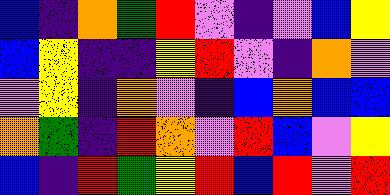[["blue", "indigo", "orange", "green", "red", "violet", "indigo", "violet", "blue", "yellow"], ["blue", "yellow", "indigo", "indigo", "yellow", "red", "violet", "indigo", "orange", "violet"], ["violet", "yellow", "indigo", "orange", "violet", "indigo", "blue", "orange", "blue", "blue"], ["orange", "green", "indigo", "red", "orange", "violet", "red", "blue", "violet", "yellow"], ["blue", "indigo", "red", "green", "yellow", "red", "blue", "red", "violet", "red"]]